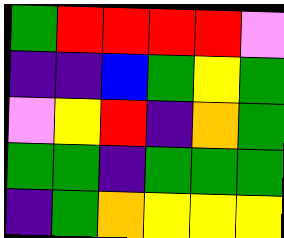[["green", "red", "red", "red", "red", "violet"], ["indigo", "indigo", "blue", "green", "yellow", "green"], ["violet", "yellow", "red", "indigo", "orange", "green"], ["green", "green", "indigo", "green", "green", "green"], ["indigo", "green", "orange", "yellow", "yellow", "yellow"]]